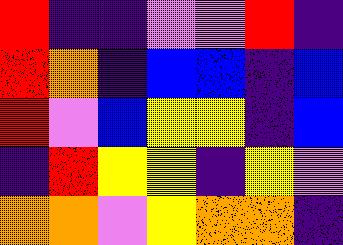[["red", "indigo", "indigo", "violet", "violet", "red", "indigo"], ["red", "orange", "indigo", "blue", "blue", "indigo", "blue"], ["red", "violet", "blue", "yellow", "yellow", "indigo", "blue"], ["indigo", "red", "yellow", "yellow", "indigo", "yellow", "violet"], ["orange", "orange", "violet", "yellow", "orange", "orange", "indigo"]]